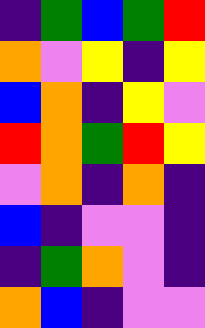[["indigo", "green", "blue", "green", "red"], ["orange", "violet", "yellow", "indigo", "yellow"], ["blue", "orange", "indigo", "yellow", "violet"], ["red", "orange", "green", "red", "yellow"], ["violet", "orange", "indigo", "orange", "indigo"], ["blue", "indigo", "violet", "violet", "indigo"], ["indigo", "green", "orange", "violet", "indigo"], ["orange", "blue", "indigo", "violet", "violet"]]